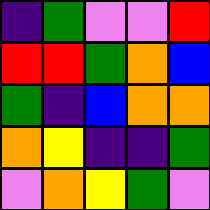[["indigo", "green", "violet", "violet", "red"], ["red", "red", "green", "orange", "blue"], ["green", "indigo", "blue", "orange", "orange"], ["orange", "yellow", "indigo", "indigo", "green"], ["violet", "orange", "yellow", "green", "violet"]]